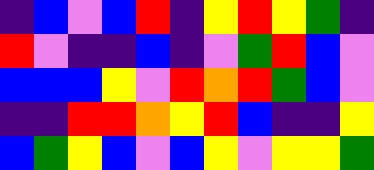[["indigo", "blue", "violet", "blue", "red", "indigo", "yellow", "red", "yellow", "green", "indigo"], ["red", "violet", "indigo", "indigo", "blue", "indigo", "violet", "green", "red", "blue", "violet"], ["blue", "blue", "blue", "yellow", "violet", "red", "orange", "red", "green", "blue", "violet"], ["indigo", "indigo", "red", "red", "orange", "yellow", "red", "blue", "indigo", "indigo", "yellow"], ["blue", "green", "yellow", "blue", "violet", "blue", "yellow", "violet", "yellow", "yellow", "green"]]